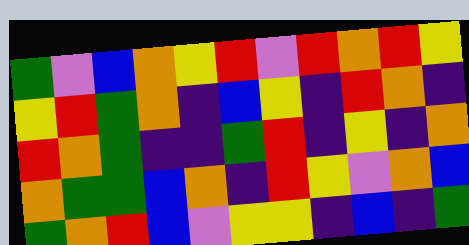[["green", "violet", "blue", "orange", "yellow", "red", "violet", "red", "orange", "red", "yellow"], ["yellow", "red", "green", "orange", "indigo", "blue", "yellow", "indigo", "red", "orange", "indigo"], ["red", "orange", "green", "indigo", "indigo", "green", "red", "indigo", "yellow", "indigo", "orange"], ["orange", "green", "green", "blue", "orange", "indigo", "red", "yellow", "violet", "orange", "blue"], ["green", "orange", "red", "blue", "violet", "yellow", "yellow", "indigo", "blue", "indigo", "green"]]